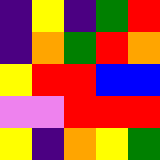[["indigo", "yellow", "indigo", "green", "red"], ["indigo", "orange", "green", "red", "orange"], ["yellow", "red", "red", "blue", "blue"], ["violet", "violet", "red", "red", "red"], ["yellow", "indigo", "orange", "yellow", "green"]]